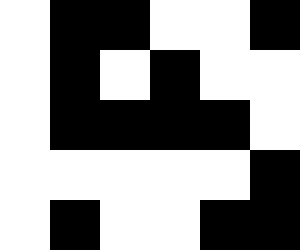[["white", "black", "black", "white", "white", "black"], ["white", "black", "white", "black", "white", "white"], ["white", "black", "black", "black", "black", "white"], ["white", "white", "white", "white", "white", "black"], ["white", "black", "white", "white", "black", "black"]]